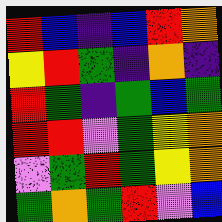[["red", "blue", "indigo", "blue", "red", "orange"], ["yellow", "red", "green", "indigo", "orange", "indigo"], ["red", "green", "indigo", "green", "blue", "green"], ["red", "red", "violet", "green", "yellow", "orange"], ["violet", "green", "red", "green", "yellow", "orange"], ["green", "orange", "green", "red", "violet", "blue"]]